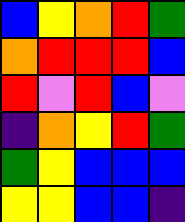[["blue", "yellow", "orange", "red", "green"], ["orange", "red", "red", "red", "blue"], ["red", "violet", "red", "blue", "violet"], ["indigo", "orange", "yellow", "red", "green"], ["green", "yellow", "blue", "blue", "blue"], ["yellow", "yellow", "blue", "blue", "indigo"]]